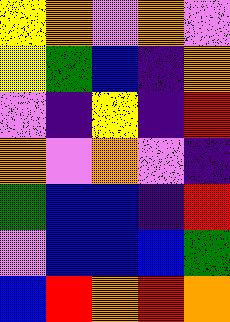[["yellow", "orange", "violet", "orange", "violet"], ["yellow", "green", "blue", "indigo", "orange"], ["violet", "indigo", "yellow", "indigo", "red"], ["orange", "violet", "orange", "violet", "indigo"], ["green", "blue", "blue", "indigo", "red"], ["violet", "blue", "blue", "blue", "green"], ["blue", "red", "orange", "red", "orange"]]